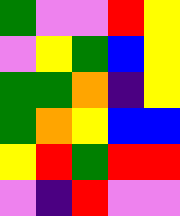[["green", "violet", "violet", "red", "yellow"], ["violet", "yellow", "green", "blue", "yellow"], ["green", "green", "orange", "indigo", "yellow"], ["green", "orange", "yellow", "blue", "blue"], ["yellow", "red", "green", "red", "red"], ["violet", "indigo", "red", "violet", "violet"]]